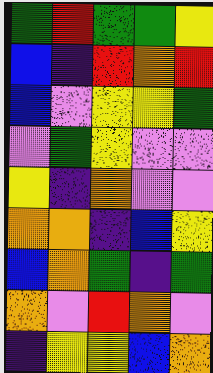[["green", "red", "green", "green", "yellow"], ["blue", "indigo", "red", "orange", "red"], ["blue", "violet", "yellow", "yellow", "green"], ["violet", "green", "yellow", "violet", "violet"], ["yellow", "indigo", "orange", "violet", "violet"], ["orange", "orange", "indigo", "blue", "yellow"], ["blue", "orange", "green", "indigo", "green"], ["orange", "violet", "red", "orange", "violet"], ["indigo", "yellow", "yellow", "blue", "orange"]]